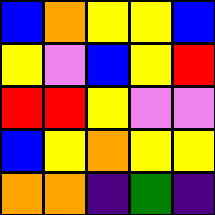[["blue", "orange", "yellow", "yellow", "blue"], ["yellow", "violet", "blue", "yellow", "red"], ["red", "red", "yellow", "violet", "violet"], ["blue", "yellow", "orange", "yellow", "yellow"], ["orange", "orange", "indigo", "green", "indigo"]]